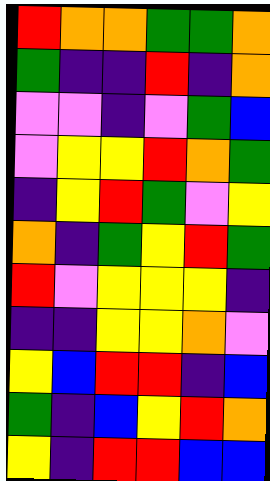[["red", "orange", "orange", "green", "green", "orange"], ["green", "indigo", "indigo", "red", "indigo", "orange"], ["violet", "violet", "indigo", "violet", "green", "blue"], ["violet", "yellow", "yellow", "red", "orange", "green"], ["indigo", "yellow", "red", "green", "violet", "yellow"], ["orange", "indigo", "green", "yellow", "red", "green"], ["red", "violet", "yellow", "yellow", "yellow", "indigo"], ["indigo", "indigo", "yellow", "yellow", "orange", "violet"], ["yellow", "blue", "red", "red", "indigo", "blue"], ["green", "indigo", "blue", "yellow", "red", "orange"], ["yellow", "indigo", "red", "red", "blue", "blue"]]